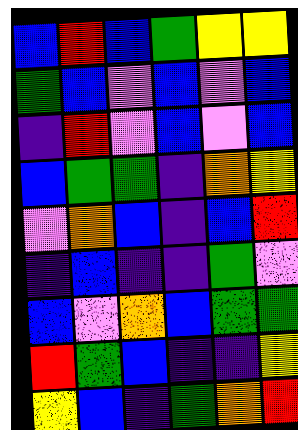[["blue", "red", "blue", "green", "yellow", "yellow"], ["green", "blue", "violet", "blue", "violet", "blue"], ["indigo", "red", "violet", "blue", "violet", "blue"], ["blue", "green", "green", "indigo", "orange", "yellow"], ["violet", "orange", "blue", "indigo", "blue", "red"], ["indigo", "blue", "indigo", "indigo", "green", "violet"], ["blue", "violet", "orange", "blue", "green", "green"], ["red", "green", "blue", "indigo", "indigo", "yellow"], ["yellow", "blue", "indigo", "green", "orange", "red"]]